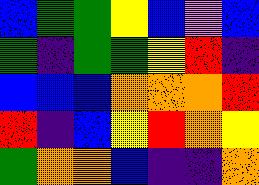[["blue", "green", "green", "yellow", "blue", "violet", "blue"], ["green", "indigo", "green", "green", "yellow", "red", "indigo"], ["blue", "blue", "blue", "orange", "orange", "orange", "red"], ["red", "indigo", "blue", "yellow", "red", "orange", "yellow"], ["green", "orange", "orange", "blue", "indigo", "indigo", "orange"]]